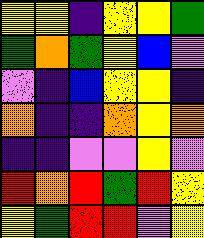[["yellow", "yellow", "indigo", "yellow", "yellow", "green"], ["green", "orange", "green", "yellow", "blue", "violet"], ["violet", "indigo", "blue", "yellow", "yellow", "indigo"], ["orange", "indigo", "indigo", "orange", "yellow", "orange"], ["indigo", "indigo", "violet", "violet", "yellow", "violet"], ["red", "orange", "red", "green", "red", "yellow"], ["yellow", "green", "red", "red", "violet", "yellow"]]